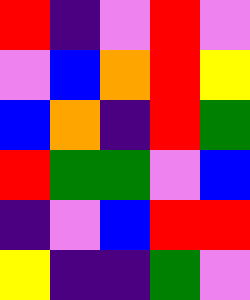[["red", "indigo", "violet", "red", "violet"], ["violet", "blue", "orange", "red", "yellow"], ["blue", "orange", "indigo", "red", "green"], ["red", "green", "green", "violet", "blue"], ["indigo", "violet", "blue", "red", "red"], ["yellow", "indigo", "indigo", "green", "violet"]]